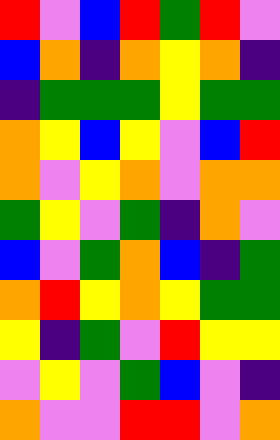[["red", "violet", "blue", "red", "green", "red", "violet"], ["blue", "orange", "indigo", "orange", "yellow", "orange", "indigo"], ["indigo", "green", "green", "green", "yellow", "green", "green"], ["orange", "yellow", "blue", "yellow", "violet", "blue", "red"], ["orange", "violet", "yellow", "orange", "violet", "orange", "orange"], ["green", "yellow", "violet", "green", "indigo", "orange", "violet"], ["blue", "violet", "green", "orange", "blue", "indigo", "green"], ["orange", "red", "yellow", "orange", "yellow", "green", "green"], ["yellow", "indigo", "green", "violet", "red", "yellow", "yellow"], ["violet", "yellow", "violet", "green", "blue", "violet", "indigo"], ["orange", "violet", "violet", "red", "red", "violet", "orange"]]